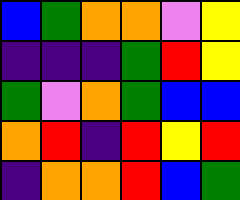[["blue", "green", "orange", "orange", "violet", "yellow"], ["indigo", "indigo", "indigo", "green", "red", "yellow"], ["green", "violet", "orange", "green", "blue", "blue"], ["orange", "red", "indigo", "red", "yellow", "red"], ["indigo", "orange", "orange", "red", "blue", "green"]]